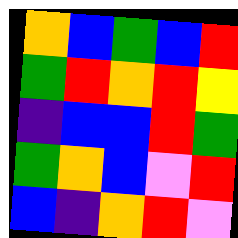[["orange", "blue", "green", "blue", "red"], ["green", "red", "orange", "red", "yellow"], ["indigo", "blue", "blue", "red", "green"], ["green", "orange", "blue", "violet", "red"], ["blue", "indigo", "orange", "red", "violet"]]